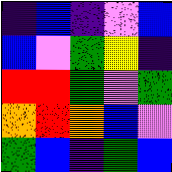[["indigo", "blue", "indigo", "violet", "blue"], ["blue", "violet", "green", "yellow", "indigo"], ["red", "red", "green", "violet", "green"], ["orange", "red", "orange", "blue", "violet"], ["green", "blue", "indigo", "green", "blue"]]